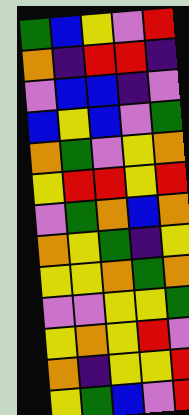[["green", "blue", "yellow", "violet", "red"], ["orange", "indigo", "red", "red", "indigo"], ["violet", "blue", "blue", "indigo", "violet"], ["blue", "yellow", "blue", "violet", "green"], ["orange", "green", "violet", "yellow", "orange"], ["yellow", "red", "red", "yellow", "red"], ["violet", "green", "orange", "blue", "orange"], ["orange", "yellow", "green", "indigo", "yellow"], ["yellow", "yellow", "orange", "green", "orange"], ["violet", "violet", "yellow", "yellow", "green"], ["yellow", "orange", "yellow", "red", "violet"], ["orange", "indigo", "yellow", "yellow", "red"], ["yellow", "green", "blue", "violet", "red"]]